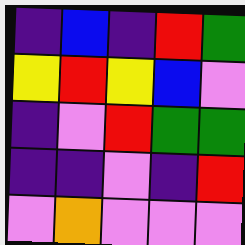[["indigo", "blue", "indigo", "red", "green"], ["yellow", "red", "yellow", "blue", "violet"], ["indigo", "violet", "red", "green", "green"], ["indigo", "indigo", "violet", "indigo", "red"], ["violet", "orange", "violet", "violet", "violet"]]